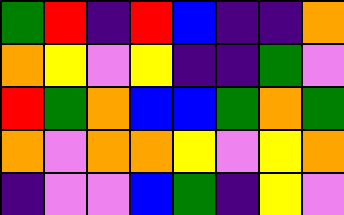[["green", "red", "indigo", "red", "blue", "indigo", "indigo", "orange"], ["orange", "yellow", "violet", "yellow", "indigo", "indigo", "green", "violet"], ["red", "green", "orange", "blue", "blue", "green", "orange", "green"], ["orange", "violet", "orange", "orange", "yellow", "violet", "yellow", "orange"], ["indigo", "violet", "violet", "blue", "green", "indigo", "yellow", "violet"]]